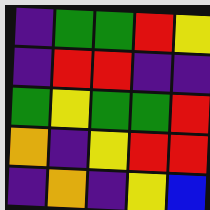[["indigo", "green", "green", "red", "yellow"], ["indigo", "red", "red", "indigo", "indigo"], ["green", "yellow", "green", "green", "red"], ["orange", "indigo", "yellow", "red", "red"], ["indigo", "orange", "indigo", "yellow", "blue"]]